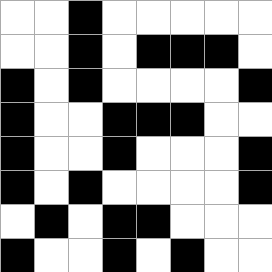[["white", "white", "black", "white", "white", "white", "white", "white"], ["white", "white", "black", "white", "black", "black", "black", "white"], ["black", "white", "black", "white", "white", "white", "white", "black"], ["black", "white", "white", "black", "black", "black", "white", "white"], ["black", "white", "white", "black", "white", "white", "white", "black"], ["black", "white", "black", "white", "white", "white", "white", "black"], ["white", "black", "white", "black", "black", "white", "white", "white"], ["black", "white", "white", "black", "white", "black", "white", "white"]]